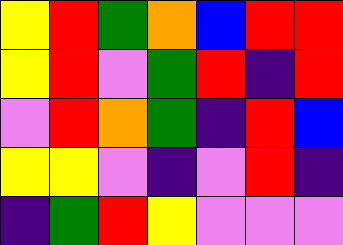[["yellow", "red", "green", "orange", "blue", "red", "red"], ["yellow", "red", "violet", "green", "red", "indigo", "red"], ["violet", "red", "orange", "green", "indigo", "red", "blue"], ["yellow", "yellow", "violet", "indigo", "violet", "red", "indigo"], ["indigo", "green", "red", "yellow", "violet", "violet", "violet"]]